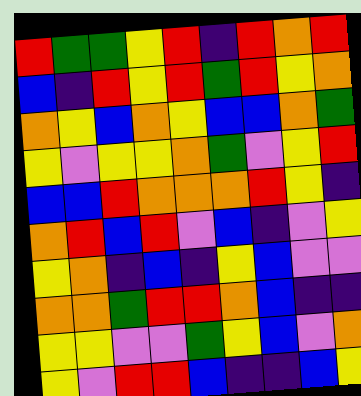[["red", "green", "green", "yellow", "red", "indigo", "red", "orange", "red"], ["blue", "indigo", "red", "yellow", "red", "green", "red", "yellow", "orange"], ["orange", "yellow", "blue", "orange", "yellow", "blue", "blue", "orange", "green"], ["yellow", "violet", "yellow", "yellow", "orange", "green", "violet", "yellow", "red"], ["blue", "blue", "red", "orange", "orange", "orange", "red", "yellow", "indigo"], ["orange", "red", "blue", "red", "violet", "blue", "indigo", "violet", "yellow"], ["yellow", "orange", "indigo", "blue", "indigo", "yellow", "blue", "violet", "violet"], ["orange", "orange", "green", "red", "red", "orange", "blue", "indigo", "indigo"], ["yellow", "yellow", "violet", "violet", "green", "yellow", "blue", "violet", "orange"], ["yellow", "violet", "red", "red", "blue", "indigo", "indigo", "blue", "yellow"]]